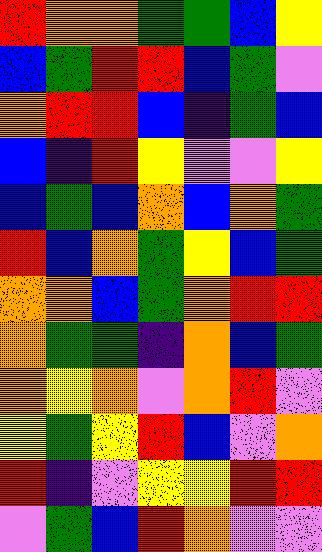[["red", "orange", "orange", "green", "green", "blue", "yellow"], ["blue", "green", "red", "red", "blue", "green", "violet"], ["orange", "red", "red", "blue", "indigo", "green", "blue"], ["blue", "indigo", "red", "yellow", "violet", "violet", "yellow"], ["blue", "green", "blue", "orange", "blue", "orange", "green"], ["red", "blue", "orange", "green", "yellow", "blue", "green"], ["orange", "orange", "blue", "green", "orange", "red", "red"], ["orange", "green", "green", "indigo", "orange", "blue", "green"], ["orange", "yellow", "orange", "violet", "orange", "red", "violet"], ["yellow", "green", "yellow", "red", "blue", "violet", "orange"], ["red", "indigo", "violet", "yellow", "yellow", "red", "red"], ["violet", "green", "blue", "red", "orange", "violet", "violet"]]